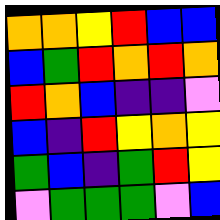[["orange", "orange", "yellow", "red", "blue", "blue"], ["blue", "green", "red", "orange", "red", "orange"], ["red", "orange", "blue", "indigo", "indigo", "violet"], ["blue", "indigo", "red", "yellow", "orange", "yellow"], ["green", "blue", "indigo", "green", "red", "yellow"], ["violet", "green", "green", "green", "violet", "blue"]]